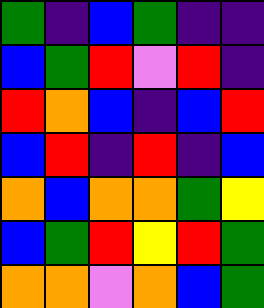[["green", "indigo", "blue", "green", "indigo", "indigo"], ["blue", "green", "red", "violet", "red", "indigo"], ["red", "orange", "blue", "indigo", "blue", "red"], ["blue", "red", "indigo", "red", "indigo", "blue"], ["orange", "blue", "orange", "orange", "green", "yellow"], ["blue", "green", "red", "yellow", "red", "green"], ["orange", "orange", "violet", "orange", "blue", "green"]]